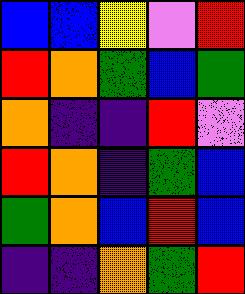[["blue", "blue", "yellow", "violet", "red"], ["red", "orange", "green", "blue", "green"], ["orange", "indigo", "indigo", "red", "violet"], ["red", "orange", "indigo", "green", "blue"], ["green", "orange", "blue", "red", "blue"], ["indigo", "indigo", "orange", "green", "red"]]